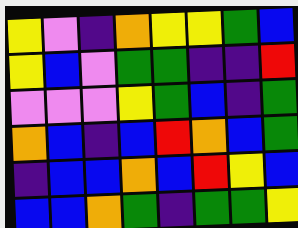[["yellow", "violet", "indigo", "orange", "yellow", "yellow", "green", "blue"], ["yellow", "blue", "violet", "green", "green", "indigo", "indigo", "red"], ["violet", "violet", "violet", "yellow", "green", "blue", "indigo", "green"], ["orange", "blue", "indigo", "blue", "red", "orange", "blue", "green"], ["indigo", "blue", "blue", "orange", "blue", "red", "yellow", "blue"], ["blue", "blue", "orange", "green", "indigo", "green", "green", "yellow"]]